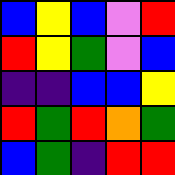[["blue", "yellow", "blue", "violet", "red"], ["red", "yellow", "green", "violet", "blue"], ["indigo", "indigo", "blue", "blue", "yellow"], ["red", "green", "red", "orange", "green"], ["blue", "green", "indigo", "red", "red"]]